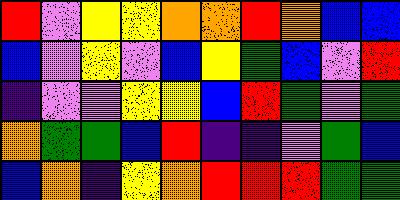[["red", "violet", "yellow", "yellow", "orange", "orange", "red", "orange", "blue", "blue"], ["blue", "violet", "yellow", "violet", "blue", "yellow", "green", "blue", "violet", "red"], ["indigo", "violet", "violet", "yellow", "yellow", "blue", "red", "green", "violet", "green"], ["orange", "green", "green", "blue", "red", "indigo", "indigo", "violet", "green", "blue"], ["blue", "orange", "indigo", "yellow", "orange", "red", "red", "red", "green", "green"]]